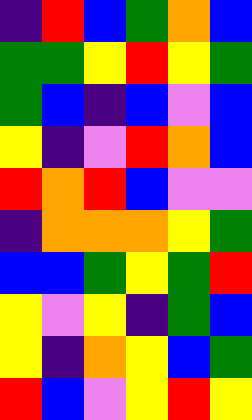[["indigo", "red", "blue", "green", "orange", "blue"], ["green", "green", "yellow", "red", "yellow", "green"], ["green", "blue", "indigo", "blue", "violet", "blue"], ["yellow", "indigo", "violet", "red", "orange", "blue"], ["red", "orange", "red", "blue", "violet", "violet"], ["indigo", "orange", "orange", "orange", "yellow", "green"], ["blue", "blue", "green", "yellow", "green", "red"], ["yellow", "violet", "yellow", "indigo", "green", "blue"], ["yellow", "indigo", "orange", "yellow", "blue", "green"], ["red", "blue", "violet", "yellow", "red", "yellow"]]